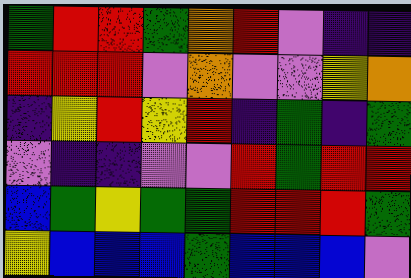[["green", "red", "red", "green", "orange", "red", "violet", "indigo", "indigo"], ["red", "red", "red", "violet", "orange", "violet", "violet", "yellow", "orange"], ["indigo", "yellow", "red", "yellow", "red", "indigo", "green", "indigo", "green"], ["violet", "indigo", "indigo", "violet", "violet", "red", "green", "red", "red"], ["blue", "green", "yellow", "green", "green", "red", "red", "red", "green"], ["yellow", "blue", "blue", "blue", "green", "blue", "blue", "blue", "violet"]]